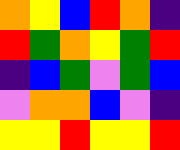[["orange", "yellow", "blue", "red", "orange", "indigo"], ["red", "green", "orange", "yellow", "green", "red"], ["indigo", "blue", "green", "violet", "green", "blue"], ["violet", "orange", "orange", "blue", "violet", "indigo"], ["yellow", "yellow", "red", "yellow", "yellow", "red"]]